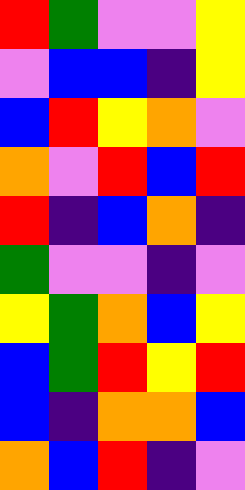[["red", "green", "violet", "violet", "yellow"], ["violet", "blue", "blue", "indigo", "yellow"], ["blue", "red", "yellow", "orange", "violet"], ["orange", "violet", "red", "blue", "red"], ["red", "indigo", "blue", "orange", "indigo"], ["green", "violet", "violet", "indigo", "violet"], ["yellow", "green", "orange", "blue", "yellow"], ["blue", "green", "red", "yellow", "red"], ["blue", "indigo", "orange", "orange", "blue"], ["orange", "blue", "red", "indigo", "violet"]]